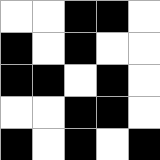[["white", "white", "black", "black", "white"], ["black", "white", "black", "white", "white"], ["black", "black", "white", "black", "white"], ["white", "white", "black", "black", "white"], ["black", "white", "black", "white", "black"]]